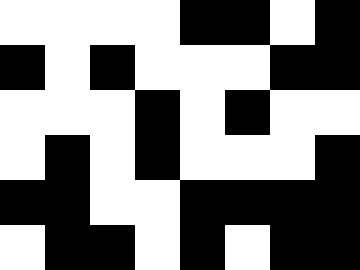[["white", "white", "white", "white", "black", "black", "white", "black"], ["black", "white", "black", "white", "white", "white", "black", "black"], ["white", "white", "white", "black", "white", "black", "white", "white"], ["white", "black", "white", "black", "white", "white", "white", "black"], ["black", "black", "white", "white", "black", "black", "black", "black"], ["white", "black", "black", "white", "black", "white", "black", "black"]]